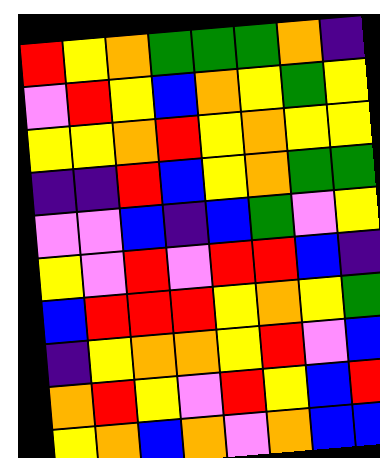[["red", "yellow", "orange", "green", "green", "green", "orange", "indigo"], ["violet", "red", "yellow", "blue", "orange", "yellow", "green", "yellow"], ["yellow", "yellow", "orange", "red", "yellow", "orange", "yellow", "yellow"], ["indigo", "indigo", "red", "blue", "yellow", "orange", "green", "green"], ["violet", "violet", "blue", "indigo", "blue", "green", "violet", "yellow"], ["yellow", "violet", "red", "violet", "red", "red", "blue", "indigo"], ["blue", "red", "red", "red", "yellow", "orange", "yellow", "green"], ["indigo", "yellow", "orange", "orange", "yellow", "red", "violet", "blue"], ["orange", "red", "yellow", "violet", "red", "yellow", "blue", "red"], ["yellow", "orange", "blue", "orange", "violet", "orange", "blue", "blue"]]